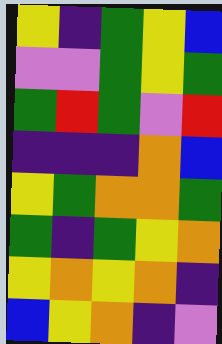[["yellow", "indigo", "green", "yellow", "blue"], ["violet", "violet", "green", "yellow", "green"], ["green", "red", "green", "violet", "red"], ["indigo", "indigo", "indigo", "orange", "blue"], ["yellow", "green", "orange", "orange", "green"], ["green", "indigo", "green", "yellow", "orange"], ["yellow", "orange", "yellow", "orange", "indigo"], ["blue", "yellow", "orange", "indigo", "violet"]]